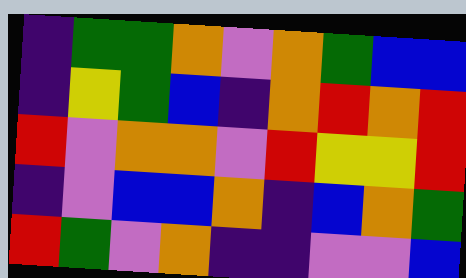[["indigo", "green", "green", "orange", "violet", "orange", "green", "blue", "blue"], ["indigo", "yellow", "green", "blue", "indigo", "orange", "red", "orange", "red"], ["red", "violet", "orange", "orange", "violet", "red", "yellow", "yellow", "red"], ["indigo", "violet", "blue", "blue", "orange", "indigo", "blue", "orange", "green"], ["red", "green", "violet", "orange", "indigo", "indigo", "violet", "violet", "blue"]]